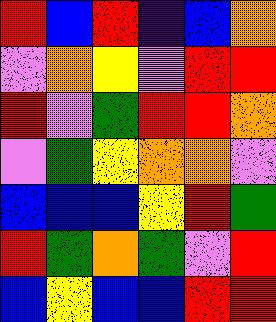[["red", "blue", "red", "indigo", "blue", "orange"], ["violet", "orange", "yellow", "violet", "red", "red"], ["red", "violet", "green", "red", "red", "orange"], ["violet", "green", "yellow", "orange", "orange", "violet"], ["blue", "blue", "blue", "yellow", "red", "green"], ["red", "green", "orange", "green", "violet", "red"], ["blue", "yellow", "blue", "blue", "red", "red"]]